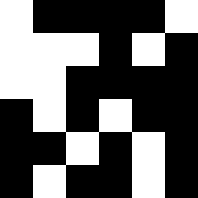[["white", "black", "black", "black", "black", "white"], ["white", "white", "white", "black", "white", "black"], ["white", "white", "black", "black", "black", "black"], ["black", "white", "black", "white", "black", "black"], ["black", "black", "white", "black", "white", "black"], ["black", "white", "black", "black", "white", "black"]]